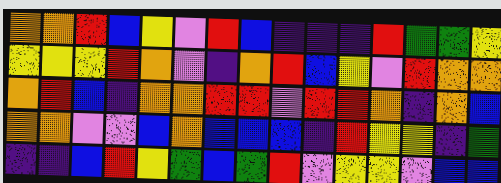[["orange", "orange", "red", "blue", "yellow", "violet", "red", "blue", "indigo", "indigo", "indigo", "red", "green", "green", "yellow"], ["yellow", "yellow", "yellow", "red", "orange", "violet", "indigo", "orange", "red", "blue", "yellow", "violet", "red", "orange", "orange"], ["orange", "red", "blue", "indigo", "orange", "orange", "red", "red", "violet", "red", "red", "orange", "indigo", "orange", "blue"], ["orange", "orange", "violet", "violet", "blue", "orange", "blue", "blue", "blue", "indigo", "red", "yellow", "yellow", "indigo", "green"], ["indigo", "indigo", "blue", "red", "yellow", "green", "blue", "green", "red", "violet", "yellow", "yellow", "violet", "blue", "blue"]]